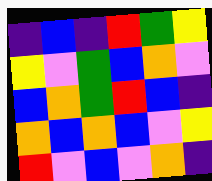[["indigo", "blue", "indigo", "red", "green", "yellow"], ["yellow", "violet", "green", "blue", "orange", "violet"], ["blue", "orange", "green", "red", "blue", "indigo"], ["orange", "blue", "orange", "blue", "violet", "yellow"], ["red", "violet", "blue", "violet", "orange", "indigo"]]